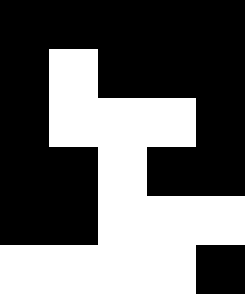[["black", "black", "black", "black", "black"], ["black", "white", "black", "black", "black"], ["black", "white", "white", "white", "black"], ["black", "black", "white", "black", "black"], ["black", "black", "white", "white", "white"], ["white", "white", "white", "white", "black"]]